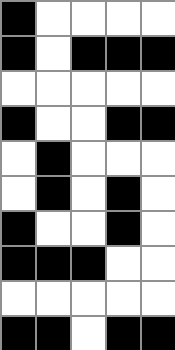[["black", "white", "white", "white", "white"], ["black", "white", "black", "black", "black"], ["white", "white", "white", "white", "white"], ["black", "white", "white", "black", "black"], ["white", "black", "white", "white", "white"], ["white", "black", "white", "black", "white"], ["black", "white", "white", "black", "white"], ["black", "black", "black", "white", "white"], ["white", "white", "white", "white", "white"], ["black", "black", "white", "black", "black"]]